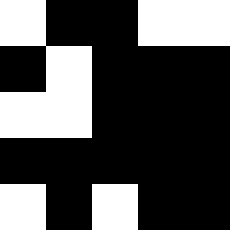[["white", "black", "black", "white", "white"], ["black", "white", "black", "black", "black"], ["white", "white", "black", "black", "black"], ["black", "black", "black", "black", "black"], ["white", "black", "white", "black", "black"]]